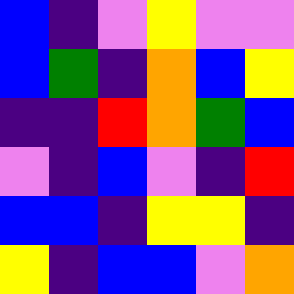[["blue", "indigo", "violet", "yellow", "violet", "violet"], ["blue", "green", "indigo", "orange", "blue", "yellow"], ["indigo", "indigo", "red", "orange", "green", "blue"], ["violet", "indigo", "blue", "violet", "indigo", "red"], ["blue", "blue", "indigo", "yellow", "yellow", "indigo"], ["yellow", "indigo", "blue", "blue", "violet", "orange"]]